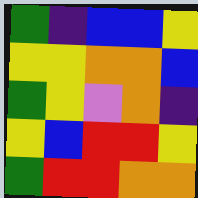[["green", "indigo", "blue", "blue", "yellow"], ["yellow", "yellow", "orange", "orange", "blue"], ["green", "yellow", "violet", "orange", "indigo"], ["yellow", "blue", "red", "red", "yellow"], ["green", "red", "red", "orange", "orange"]]